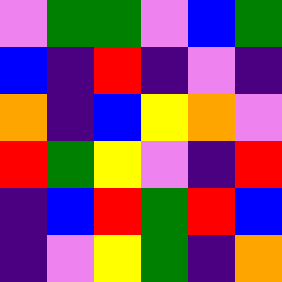[["violet", "green", "green", "violet", "blue", "green"], ["blue", "indigo", "red", "indigo", "violet", "indigo"], ["orange", "indigo", "blue", "yellow", "orange", "violet"], ["red", "green", "yellow", "violet", "indigo", "red"], ["indigo", "blue", "red", "green", "red", "blue"], ["indigo", "violet", "yellow", "green", "indigo", "orange"]]